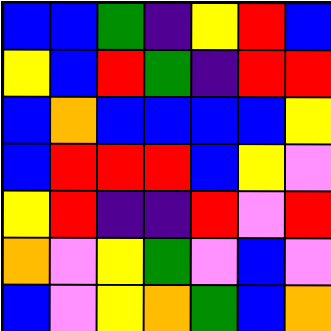[["blue", "blue", "green", "indigo", "yellow", "red", "blue"], ["yellow", "blue", "red", "green", "indigo", "red", "red"], ["blue", "orange", "blue", "blue", "blue", "blue", "yellow"], ["blue", "red", "red", "red", "blue", "yellow", "violet"], ["yellow", "red", "indigo", "indigo", "red", "violet", "red"], ["orange", "violet", "yellow", "green", "violet", "blue", "violet"], ["blue", "violet", "yellow", "orange", "green", "blue", "orange"]]